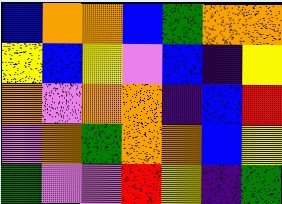[["blue", "orange", "orange", "blue", "green", "orange", "orange"], ["yellow", "blue", "yellow", "violet", "blue", "indigo", "yellow"], ["orange", "violet", "orange", "orange", "indigo", "blue", "red"], ["violet", "orange", "green", "orange", "orange", "blue", "yellow"], ["green", "violet", "violet", "red", "yellow", "indigo", "green"]]